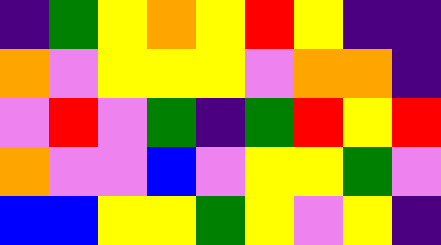[["indigo", "green", "yellow", "orange", "yellow", "red", "yellow", "indigo", "indigo"], ["orange", "violet", "yellow", "yellow", "yellow", "violet", "orange", "orange", "indigo"], ["violet", "red", "violet", "green", "indigo", "green", "red", "yellow", "red"], ["orange", "violet", "violet", "blue", "violet", "yellow", "yellow", "green", "violet"], ["blue", "blue", "yellow", "yellow", "green", "yellow", "violet", "yellow", "indigo"]]